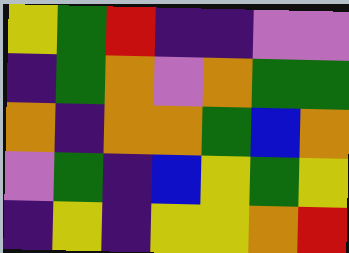[["yellow", "green", "red", "indigo", "indigo", "violet", "violet"], ["indigo", "green", "orange", "violet", "orange", "green", "green"], ["orange", "indigo", "orange", "orange", "green", "blue", "orange"], ["violet", "green", "indigo", "blue", "yellow", "green", "yellow"], ["indigo", "yellow", "indigo", "yellow", "yellow", "orange", "red"]]